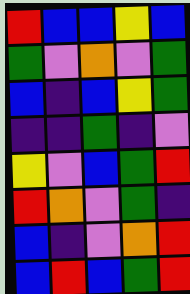[["red", "blue", "blue", "yellow", "blue"], ["green", "violet", "orange", "violet", "green"], ["blue", "indigo", "blue", "yellow", "green"], ["indigo", "indigo", "green", "indigo", "violet"], ["yellow", "violet", "blue", "green", "red"], ["red", "orange", "violet", "green", "indigo"], ["blue", "indigo", "violet", "orange", "red"], ["blue", "red", "blue", "green", "red"]]